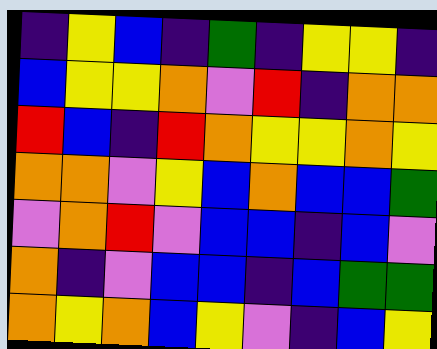[["indigo", "yellow", "blue", "indigo", "green", "indigo", "yellow", "yellow", "indigo"], ["blue", "yellow", "yellow", "orange", "violet", "red", "indigo", "orange", "orange"], ["red", "blue", "indigo", "red", "orange", "yellow", "yellow", "orange", "yellow"], ["orange", "orange", "violet", "yellow", "blue", "orange", "blue", "blue", "green"], ["violet", "orange", "red", "violet", "blue", "blue", "indigo", "blue", "violet"], ["orange", "indigo", "violet", "blue", "blue", "indigo", "blue", "green", "green"], ["orange", "yellow", "orange", "blue", "yellow", "violet", "indigo", "blue", "yellow"]]